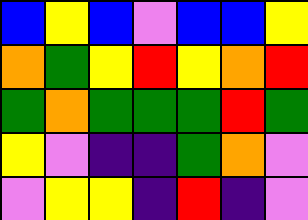[["blue", "yellow", "blue", "violet", "blue", "blue", "yellow"], ["orange", "green", "yellow", "red", "yellow", "orange", "red"], ["green", "orange", "green", "green", "green", "red", "green"], ["yellow", "violet", "indigo", "indigo", "green", "orange", "violet"], ["violet", "yellow", "yellow", "indigo", "red", "indigo", "violet"]]